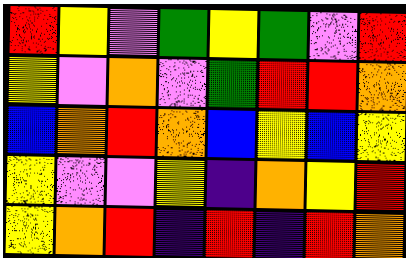[["red", "yellow", "violet", "green", "yellow", "green", "violet", "red"], ["yellow", "violet", "orange", "violet", "green", "red", "red", "orange"], ["blue", "orange", "red", "orange", "blue", "yellow", "blue", "yellow"], ["yellow", "violet", "violet", "yellow", "indigo", "orange", "yellow", "red"], ["yellow", "orange", "red", "indigo", "red", "indigo", "red", "orange"]]